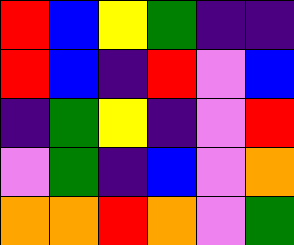[["red", "blue", "yellow", "green", "indigo", "indigo"], ["red", "blue", "indigo", "red", "violet", "blue"], ["indigo", "green", "yellow", "indigo", "violet", "red"], ["violet", "green", "indigo", "blue", "violet", "orange"], ["orange", "orange", "red", "orange", "violet", "green"]]